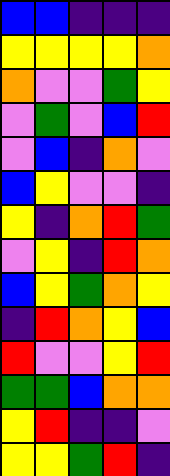[["blue", "blue", "indigo", "indigo", "indigo"], ["yellow", "yellow", "yellow", "yellow", "orange"], ["orange", "violet", "violet", "green", "yellow"], ["violet", "green", "violet", "blue", "red"], ["violet", "blue", "indigo", "orange", "violet"], ["blue", "yellow", "violet", "violet", "indigo"], ["yellow", "indigo", "orange", "red", "green"], ["violet", "yellow", "indigo", "red", "orange"], ["blue", "yellow", "green", "orange", "yellow"], ["indigo", "red", "orange", "yellow", "blue"], ["red", "violet", "violet", "yellow", "red"], ["green", "green", "blue", "orange", "orange"], ["yellow", "red", "indigo", "indigo", "violet"], ["yellow", "yellow", "green", "red", "indigo"]]